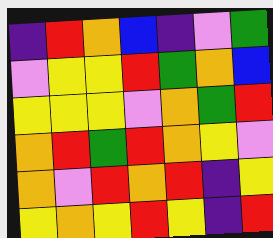[["indigo", "red", "orange", "blue", "indigo", "violet", "green"], ["violet", "yellow", "yellow", "red", "green", "orange", "blue"], ["yellow", "yellow", "yellow", "violet", "orange", "green", "red"], ["orange", "red", "green", "red", "orange", "yellow", "violet"], ["orange", "violet", "red", "orange", "red", "indigo", "yellow"], ["yellow", "orange", "yellow", "red", "yellow", "indigo", "red"]]